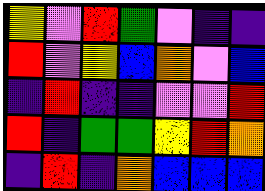[["yellow", "violet", "red", "green", "violet", "indigo", "indigo"], ["red", "violet", "yellow", "blue", "orange", "violet", "blue"], ["indigo", "red", "indigo", "indigo", "violet", "violet", "red"], ["red", "indigo", "green", "green", "yellow", "red", "orange"], ["indigo", "red", "indigo", "orange", "blue", "blue", "blue"]]